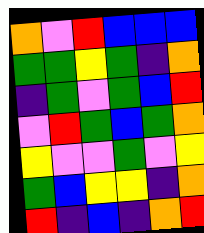[["orange", "violet", "red", "blue", "blue", "blue"], ["green", "green", "yellow", "green", "indigo", "orange"], ["indigo", "green", "violet", "green", "blue", "red"], ["violet", "red", "green", "blue", "green", "orange"], ["yellow", "violet", "violet", "green", "violet", "yellow"], ["green", "blue", "yellow", "yellow", "indigo", "orange"], ["red", "indigo", "blue", "indigo", "orange", "red"]]